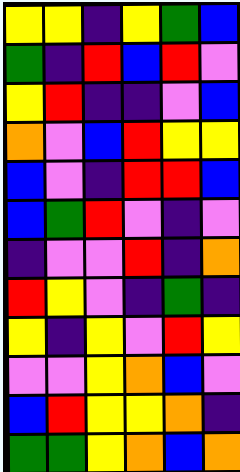[["yellow", "yellow", "indigo", "yellow", "green", "blue"], ["green", "indigo", "red", "blue", "red", "violet"], ["yellow", "red", "indigo", "indigo", "violet", "blue"], ["orange", "violet", "blue", "red", "yellow", "yellow"], ["blue", "violet", "indigo", "red", "red", "blue"], ["blue", "green", "red", "violet", "indigo", "violet"], ["indigo", "violet", "violet", "red", "indigo", "orange"], ["red", "yellow", "violet", "indigo", "green", "indigo"], ["yellow", "indigo", "yellow", "violet", "red", "yellow"], ["violet", "violet", "yellow", "orange", "blue", "violet"], ["blue", "red", "yellow", "yellow", "orange", "indigo"], ["green", "green", "yellow", "orange", "blue", "orange"]]